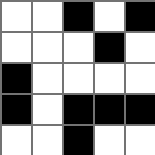[["white", "white", "black", "white", "black"], ["white", "white", "white", "black", "white"], ["black", "white", "white", "white", "white"], ["black", "white", "black", "black", "black"], ["white", "white", "black", "white", "white"]]